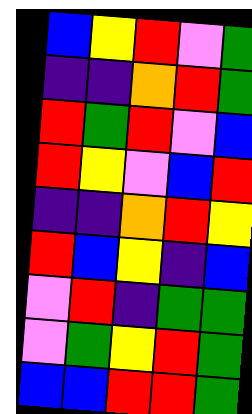[["blue", "yellow", "red", "violet", "green"], ["indigo", "indigo", "orange", "red", "green"], ["red", "green", "red", "violet", "blue"], ["red", "yellow", "violet", "blue", "red"], ["indigo", "indigo", "orange", "red", "yellow"], ["red", "blue", "yellow", "indigo", "blue"], ["violet", "red", "indigo", "green", "green"], ["violet", "green", "yellow", "red", "green"], ["blue", "blue", "red", "red", "green"]]